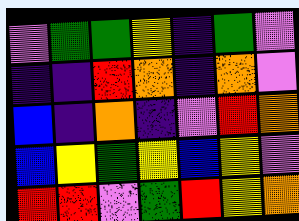[["violet", "green", "green", "yellow", "indigo", "green", "violet"], ["indigo", "indigo", "red", "orange", "indigo", "orange", "violet"], ["blue", "indigo", "orange", "indigo", "violet", "red", "orange"], ["blue", "yellow", "green", "yellow", "blue", "yellow", "violet"], ["red", "red", "violet", "green", "red", "yellow", "orange"]]